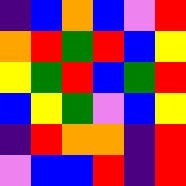[["indigo", "blue", "orange", "blue", "violet", "red"], ["orange", "red", "green", "red", "blue", "yellow"], ["yellow", "green", "red", "blue", "green", "red"], ["blue", "yellow", "green", "violet", "blue", "yellow"], ["indigo", "red", "orange", "orange", "indigo", "red"], ["violet", "blue", "blue", "red", "indigo", "red"]]